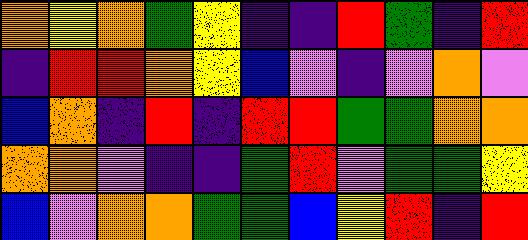[["orange", "yellow", "orange", "green", "yellow", "indigo", "indigo", "red", "green", "indigo", "red"], ["indigo", "red", "red", "orange", "yellow", "blue", "violet", "indigo", "violet", "orange", "violet"], ["blue", "orange", "indigo", "red", "indigo", "red", "red", "green", "green", "orange", "orange"], ["orange", "orange", "violet", "indigo", "indigo", "green", "red", "violet", "green", "green", "yellow"], ["blue", "violet", "orange", "orange", "green", "green", "blue", "yellow", "red", "indigo", "red"]]